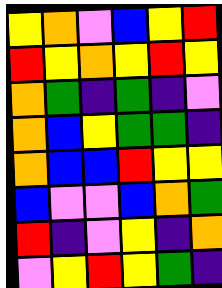[["yellow", "orange", "violet", "blue", "yellow", "red"], ["red", "yellow", "orange", "yellow", "red", "yellow"], ["orange", "green", "indigo", "green", "indigo", "violet"], ["orange", "blue", "yellow", "green", "green", "indigo"], ["orange", "blue", "blue", "red", "yellow", "yellow"], ["blue", "violet", "violet", "blue", "orange", "green"], ["red", "indigo", "violet", "yellow", "indigo", "orange"], ["violet", "yellow", "red", "yellow", "green", "indigo"]]